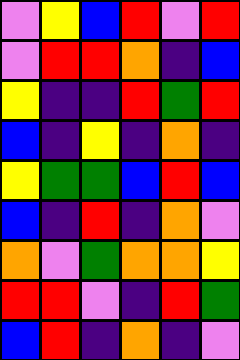[["violet", "yellow", "blue", "red", "violet", "red"], ["violet", "red", "red", "orange", "indigo", "blue"], ["yellow", "indigo", "indigo", "red", "green", "red"], ["blue", "indigo", "yellow", "indigo", "orange", "indigo"], ["yellow", "green", "green", "blue", "red", "blue"], ["blue", "indigo", "red", "indigo", "orange", "violet"], ["orange", "violet", "green", "orange", "orange", "yellow"], ["red", "red", "violet", "indigo", "red", "green"], ["blue", "red", "indigo", "orange", "indigo", "violet"]]